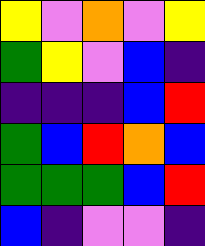[["yellow", "violet", "orange", "violet", "yellow"], ["green", "yellow", "violet", "blue", "indigo"], ["indigo", "indigo", "indigo", "blue", "red"], ["green", "blue", "red", "orange", "blue"], ["green", "green", "green", "blue", "red"], ["blue", "indigo", "violet", "violet", "indigo"]]